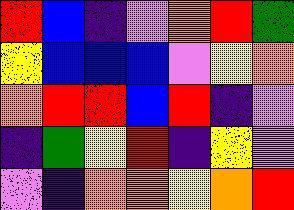[["red", "blue", "indigo", "violet", "orange", "red", "green"], ["yellow", "blue", "blue", "blue", "violet", "yellow", "orange"], ["orange", "red", "red", "blue", "red", "indigo", "violet"], ["indigo", "green", "yellow", "red", "indigo", "yellow", "violet"], ["violet", "indigo", "orange", "orange", "yellow", "orange", "red"]]